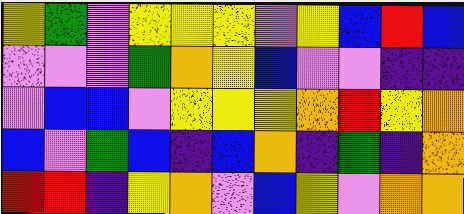[["yellow", "green", "violet", "yellow", "yellow", "yellow", "violet", "yellow", "blue", "red", "blue"], ["violet", "violet", "violet", "green", "orange", "yellow", "blue", "violet", "violet", "indigo", "indigo"], ["violet", "blue", "blue", "violet", "yellow", "yellow", "yellow", "orange", "red", "yellow", "orange"], ["blue", "violet", "green", "blue", "indigo", "blue", "orange", "indigo", "green", "indigo", "orange"], ["red", "red", "indigo", "yellow", "orange", "violet", "blue", "yellow", "violet", "orange", "orange"]]